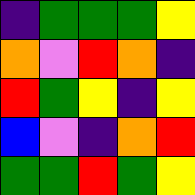[["indigo", "green", "green", "green", "yellow"], ["orange", "violet", "red", "orange", "indigo"], ["red", "green", "yellow", "indigo", "yellow"], ["blue", "violet", "indigo", "orange", "red"], ["green", "green", "red", "green", "yellow"]]